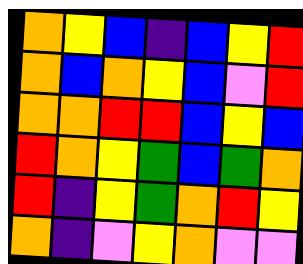[["orange", "yellow", "blue", "indigo", "blue", "yellow", "red"], ["orange", "blue", "orange", "yellow", "blue", "violet", "red"], ["orange", "orange", "red", "red", "blue", "yellow", "blue"], ["red", "orange", "yellow", "green", "blue", "green", "orange"], ["red", "indigo", "yellow", "green", "orange", "red", "yellow"], ["orange", "indigo", "violet", "yellow", "orange", "violet", "violet"]]